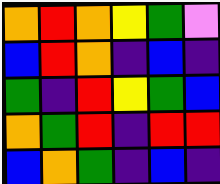[["orange", "red", "orange", "yellow", "green", "violet"], ["blue", "red", "orange", "indigo", "blue", "indigo"], ["green", "indigo", "red", "yellow", "green", "blue"], ["orange", "green", "red", "indigo", "red", "red"], ["blue", "orange", "green", "indigo", "blue", "indigo"]]